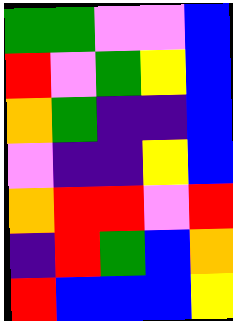[["green", "green", "violet", "violet", "blue"], ["red", "violet", "green", "yellow", "blue"], ["orange", "green", "indigo", "indigo", "blue"], ["violet", "indigo", "indigo", "yellow", "blue"], ["orange", "red", "red", "violet", "red"], ["indigo", "red", "green", "blue", "orange"], ["red", "blue", "blue", "blue", "yellow"]]